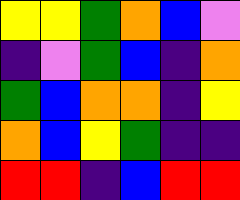[["yellow", "yellow", "green", "orange", "blue", "violet"], ["indigo", "violet", "green", "blue", "indigo", "orange"], ["green", "blue", "orange", "orange", "indigo", "yellow"], ["orange", "blue", "yellow", "green", "indigo", "indigo"], ["red", "red", "indigo", "blue", "red", "red"]]